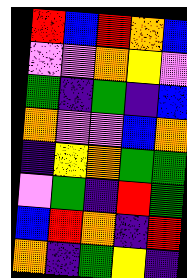[["red", "blue", "red", "orange", "blue"], ["violet", "violet", "orange", "yellow", "violet"], ["green", "indigo", "green", "indigo", "blue"], ["orange", "violet", "violet", "blue", "orange"], ["indigo", "yellow", "orange", "green", "green"], ["violet", "green", "indigo", "red", "green"], ["blue", "red", "orange", "indigo", "red"], ["orange", "indigo", "green", "yellow", "indigo"]]